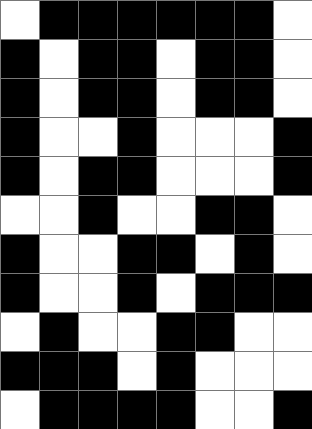[["white", "black", "black", "black", "black", "black", "black", "white"], ["black", "white", "black", "black", "white", "black", "black", "white"], ["black", "white", "black", "black", "white", "black", "black", "white"], ["black", "white", "white", "black", "white", "white", "white", "black"], ["black", "white", "black", "black", "white", "white", "white", "black"], ["white", "white", "black", "white", "white", "black", "black", "white"], ["black", "white", "white", "black", "black", "white", "black", "white"], ["black", "white", "white", "black", "white", "black", "black", "black"], ["white", "black", "white", "white", "black", "black", "white", "white"], ["black", "black", "black", "white", "black", "white", "white", "white"], ["white", "black", "black", "black", "black", "white", "white", "black"]]